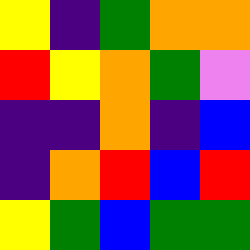[["yellow", "indigo", "green", "orange", "orange"], ["red", "yellow", "orange", "green", "violet"], ["indigo", "indigo", "orange", "indigo", "blue"], ["indigo", "orange", "red", "blue", "red"], ["yellow", "green", "blue", "green", "green"]]